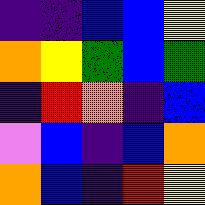[["indigo", "indigo", "blue", "blue", "yellow"], ["orange", "yellow", "green", "blue", "green"], ["indigo", "red", "orange", "indigo", "blue"], ["violet", "blue", "indigo", "blue", "orange"], ["orange", "blue", "indigo", "red", "yellow"]]